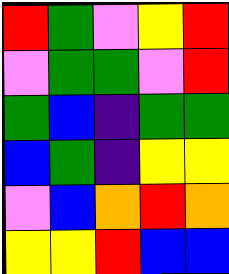[["red", "green", "violet", "yellow", "red"], ["violet", "green", "green", "violet", "red"], ["green", "blue", "indigo", "green", "green"], ["blue", "green", "indigo", "yellow", "yellow"], ["violet", "blue", "orange", "red", "orange"], ["yellow", "yellow", "red", "blue", "blue"]]